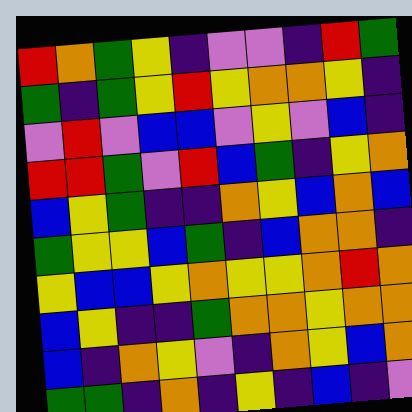[["red", "orange", "green", "yellow", "indigo", "violet", "violet", "indigo", "red", "green"], ["green", "indigo", "green", "yellow", "red", "yellow", "orange", "orange", "yellow", "indigo"], ["violet", "red", "violet", "blue", "blue", "violet", "yellow", "violet", "blue", "indigo"], ["red", "red", "green", "violet", "red", "blue", "green", "indigo", "yellow", "orange"], ["blue", "yellow", "green", "indigo", "indigo", "orange", "yellow", "blue", "orange", "blue"], ["green", "yellow", "yellow", "blue", "green", "indigo", "blue", "orange", "orange", "indigo"], ["yellow", "blue", "blue", "yellow", "orange", "yellow", "yellow", "orange", "red", "orange"], ["blue", "yellow", "indigo", "indigo", "green", "orange", "orange", "yellow", "orange", "orange"], ["blue", "indigo", "orange", "yellow", "violet", "indigo", "orange", "yellow", "blue", "orange"], ["green", "green", "indigo", "orange", "indigo", "yellow", "indigo", "blue", "indigo", "violet"]]